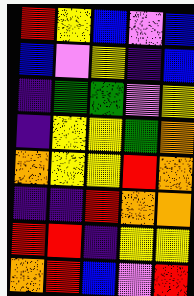[["red", "yellow", "blue", "violet", "blue"], ["blue", "violet", "yellow", "indigo", "blue"], ["indigo", "green", "green", "violet", "yellow"], ["indigo", "yellow", "yellow", "green", "orange"], ["orange", "yellow", "yellow", "red", "orange"], ["indigo", "indigo", "red", "orange", "orange"], ["red", "red", "indigo", "yellow", "yellow"], ["orange", "red", "blue", "violet", "red"]]